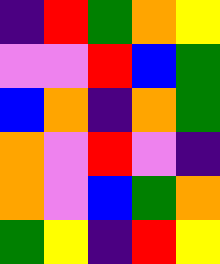[["indigo", "red", "green", "orange", "yellow"], ["violet", "violet", "red", "blue", "green"], ["blue", "orange", "indigo", "orange", "green"], ["orange", "violet", "red", "violet", "indigo"], ["orange", "violet", "blue", "green", "orange"], ["green", "yellow", "indigo", "red", "yellow"]]